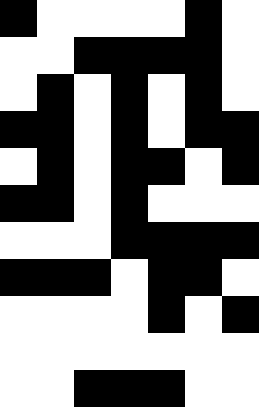[["black", "white", "white", "white", "white", "black", "white"], ["white", "white", "black", "black", "black", "black", "white"], ["white", "black", "white", "black", "white", "black", "white"], ["black", "black", "white", "black", "white", "black", "black"], ["white", "black", "white", "black", "black", "white", "black"], ["black", "black", "white", "black", "white", "white", "white"], ["white", "white", "white", "black", "black", "black", "black"], ["black", "black", "black", "white", "black", "black", "white"], ["white", "white", "white", "white", "black", "white", "black"], ["white", "white", "white", "white", "white", "white", "white"], ["white", "white", "black", "black", "black", "white", "white"]]